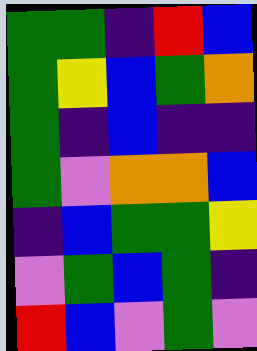[["green", "green", "indigo", "red", "blue"], ["green", "yellow", "blue", "green", "orange"], ["green", "indigo", "blue", "indigo", "indigo"], ["green", "violet", "orange", "orange", "blue"], ["indigo", "blue", "green", "green", "yellow"], ["violet", "green", "blue", "green", "indigo"], ["red", "blue", "violet", "green", "violet"]]